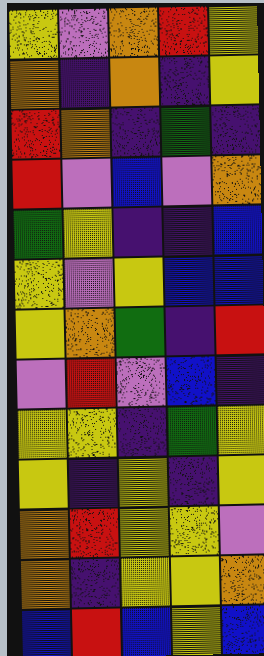[["yellow", "violet", "orange", "red", "yellow"], ["orange", "indigo", "orange", "indigo", "yellow"], ["red", "orange", "indigo", "green", "indigo"], ["red", "violet", "blue", "violet", "orange"], ["green", "yellow", "indigo", "indigo", "blue"], ["yellow", "violet", "yellow", "blue", "blue"], ["yellow", "orange", "green", "indigo", "red"], ["violet", "red", "violet", "blue", "indigo"], ["yellow", "yellow", "indigo", "green", "yellow"], ["yellow", "indigo", "yellow", "indigo", "yellow"], ["orange", "red", "yellow", "yellow", "violet"], ["orange", "indigo", "yellow", "yellow", "orange"], ["blue", "red", "blue", "yellow", "blue"]]